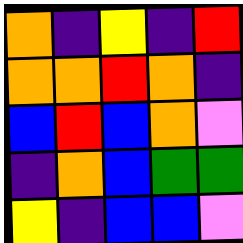[["orange", "indigo", "yellow", "indigo", "red"], ["orange", "orange", "red", "orange", "indigo"], ["blue", "red", "blue", "orange", "violet"], ["indigo", "orange", "blue", "green", "green"], ["yellow", "indigo", "blue", "blue", "violet"]]